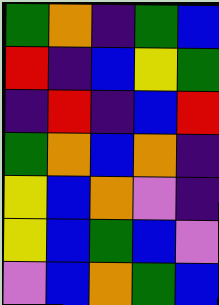[["green", "orange", "indigo", "green", "blue"], ["red", "indigo", "blue", "yellow", "green"], ["indigo", "red", "indigo", "blue", "red"], ["green", "orange", "blue", "orange", "indigo"], ["yellow", "blue", "orange", "violet", "indigo"], ["yellow", "blue", "green", "blue", "violet"], ["violet", "blue", "orange", "green", "blue"]]